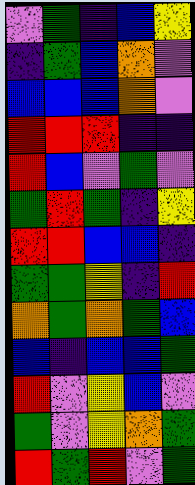[["violet", "green", "indigo", "blue", "yellow"], ["indigo", "green", "blue", "orange", "violet"], ["blue", "blue", "blue", "orange", "violet"], ["red", "red", "red", "indigo", "indigo"], ["red", "blue", "violet", "green", "violet"], ["green", "red", "green", "indigo", "yellow"], ["red", "red", "blue", "blue", "indigo"], ["green", "green", "yellow", "indigo", "red"], ["orange", "green", "orange", "green", "blue"], ["blue", "indigo", "blue", "blue", "green"], ["red", "violet", "yellow", "blue", "violet"], ["green", "violet", "yellow", "orange", "green"], ["red", "green", "red", "violet", "green"]]